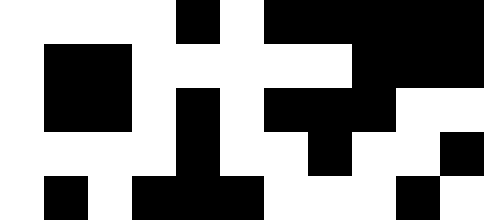[["white", "white", "white", "white", "black", "white", "black", "black", "black", "black", "black"], ["white", "black", "black", "white", "white", "white", "white", "white", "black", "black", "black"], ["white", "black", "black", "white", "black", "white", "black", "black", "black", "white", "white"], ["white", "white", "white", "white", "black", "white", "white", "black", "white", "white", "black"], ["white", "black", "white", "black", "black", "black", "white", "white", "white", "black", "white"]]